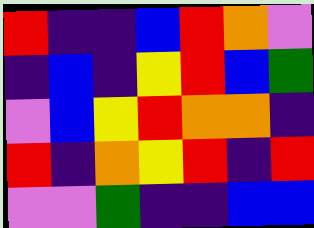[["red", "indigo", "indigo", "blue", "red", "orange", "violet"], ["indigo", "blue", "indigo", "yellow", "red", "blue", "green"], ["violet", "blue", "yellow", "red", "orange", "orange", "indigo"], ["red", "indigo", "orange", "yellow", "red", "indigo", "red"], ["violet", "violet", "green", "indigo", "indigo", "blue", "blue"]]